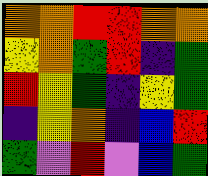[["orange", "orange", "red", "red", "orange", "orange"], ["yellow", "orange", "green", "red", "indigo", "green"], ["red", "yellow", "green", "indigo", "yellow", "green"], ["indigo", "yellow", "orange", "indigo", "blue", "red"], ["green", "violet", "red", "violet", "blue", "green"]]